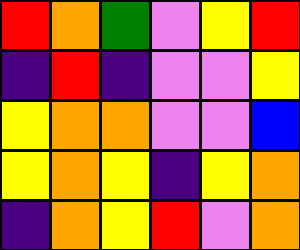[["red", "orange", "green", "violet", "yellow", "red"], ["indigo", "red", "indigo", "violet", "violet", "yellow"], ["yellow", "orange", "orange", "violet", "violet", "blue"], ["yellow", "orange", "yellow", "indigo", "yellow", "orange"], ["indigo", "orange", "yellow", "red", "violet", "orange"]]